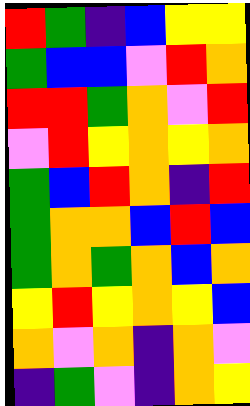[["red", "green", "indigo", "blue", "yellow", "yellow"], ["green", "blue", "blue", "violet", "red", "orange"], ["red", "red", "green", "orange", "violet", "red"], ["violet", "red", "yellow", "orange", "yellow", "orange"], ["green", "blue", "red", "orange", "indigo", "red"], ["green", "orange", "orange", "blue", "red", "blue"], ["green", "orange", "green", "orange", "blue", "orange"], ["yellow", "red", "yellow", "orange", "yellow", "blue"], ["orange", "violet", "orange", "indigo", "orange", "violet"], ["indigo", "green", "violet", "indigo", "orange", "yellow"]]